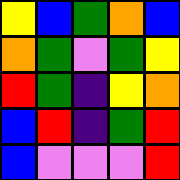[["yellow", "blue", "green", "orange", "blue"], ["orange", "green", "violet", "green", "yellow"], ["red", "green", "indigo", "yellow", "orange"], ["blue", "red", "indigo", "green", "red"], ["blue", "violet", "violet", "violet", "red"]]